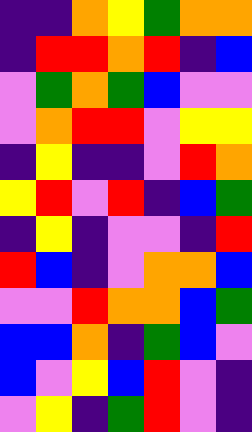[["indigo", "indigo", "orange", "yellow", "green", "orange", "orange"], ["indigo", "red", "red", "orange", "red", "indigo", "blue"], ["violet", "green", "orange", "green", "blue", "violet", "violet"], ["violet", "orange", "red", "red", "violet", "yellow", "yellow"], ["indigo", "yellow", "indigo", "indigo", "violet", "red", "orange"], ["yellow", "red", "violet", "red", "indigo", "blue", "green"], ["indigo", "yellow", "indigo", "violet", "violet", "indigo", "red"], ["red", "blue", "indigo", "violet", "orange", "orange", "blue"], ["violet", "violet", "red", "orange", "orange", "blue", "green"], ["blue", "blue", "orange", "indigo", "green", "blue", "violet"], ["blue", "violet", "yellow", "blue", "red", "violet", "indigo"], ["violet", "yellow", "indigo", "green", "red", "violet", "indigo"]]